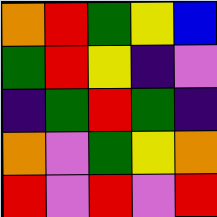[["orange", "red", "green", "yellow", "blue"], ["green", "red", "yellow", "indigo", "violet"], ["indigo", "green", "red", "green", "indigo"], ["orange", "violet", "green", "yellow", "orange"], ["red", "violet", "red", "violet", "red"]]